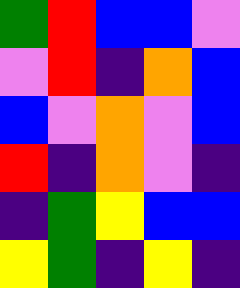[["green", "red", "blue", "blue", "violet"], ["violet", "red", "indigo", "orange", "blue"], ["blue", "violet", "orange", "violet", "blue"], ["red", "indigo", "orange", "violet", "indigo"], ["indigo", "green", "yellow", "blue", "blue"], ["yellow", "green", "indigo", "yellow", "indigo"]]